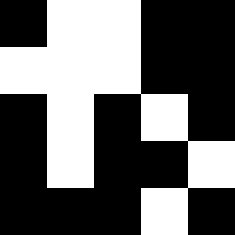[["black", "white", "white", "black", "black"], ["white", "white", "white", "black", "black"], ["black", "white", "black", "white", "black"], ["black", "white", "black", "black", "white"], ["black", "black", "black", "white", "black"]]